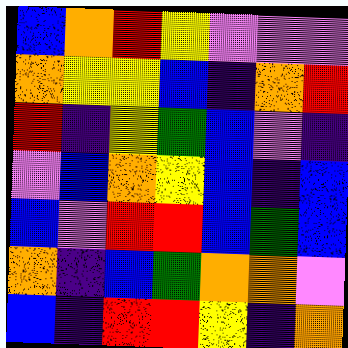[["blue", "orange", "red", "yellow", "violet", "violet", "violet"], ["orange", "yellow", "yellow", "blue", "indigo", "orange", "red"], ["red", "indigo", "yellow", "green", "blue", "violet", "indigo"], ["violet", "blue", "orange", "yellow", "blue", "indigo", "blue"], ["blue", "violet", "red", "red", "blue", "green", "blue"], ["orange", "indigo", "blue", "green", "orange", "orange", "violet"], ["blue", "indigo", "red", "red", "yellow", "indigo", "orange"]]